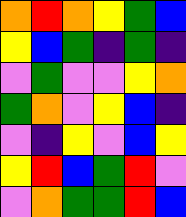[["orange", "red", "orange", "yellow", "green", "blue"], ["yellow", "blue", "green", "indigo", "green", "indigo"], ["violet", "green", "violet", "violet", "yellow", "orange"], ["green", "orange", "violet", "yellow", "blue", "indigo"], ["violet", "indigo", "yellow", "violet", "blue", "yellow"], ["yellow", "red", "blue", "green", "red", "violet"], ["violet", "orange", "green", "green", "red", "blue"]]